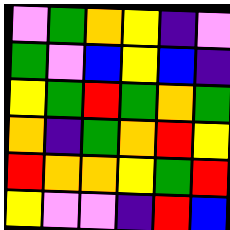[["violet", "green", "orange", "yellow", "indigo", "violet"], ["green", "violet", "blue", "yellow", "blue", "indigo"], ["yellow", "green", "red", "green", "orange", "green"], ["orange", "indigo", "green", "orange", "red", "yellow"], ["red", "orange", "orange", "yellow", "green", "red"], ["yellow", "violet", "violet", "indigo", "red", "blue"]]